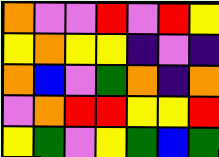[["orange", "violet", "violet", "red", "violet", "red", "yellow"], ["yellow", "orange", "yellow", "yellow", "indigo", "violet", "indigo"], ["orange", "blue", "violet", "green", "orange", "indigo", "orange"], ["violet", "orange", "red", "red", "yellow", "yellow", "red"], ["yellow", "green", "violet", "yellow", "green", "blue", "green"]]